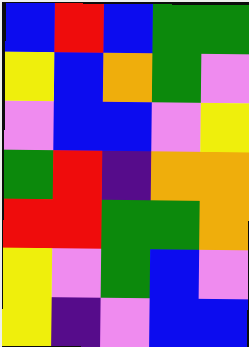[["blue", "red", "blue", "green", "green"], ["yellow", "blue", "orange", "green", "violet"], ["violet", "blue", "blue", "violet", "yellow"], ["green", "red", "indigo", "orange", "orange"], ["red", "red", "green", "green", "orange"], ["yellow", "violet", "green", "blue", "violet"], ["yellow", "indigo", "violet", "blue", "blue"]]